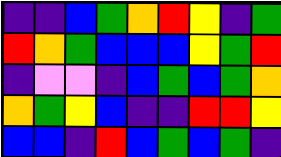[["indigo", "indigo", "blue", "green", "orange", "red", "yellow", "indigo", "green"], ["red", "orange", "green", "blue", "blue", "blue", "yellow", "green", "red"], ["indigo", "violet", "violet", "indigo", "blue", "green", "blue", "green", "orange"], ["orange", "green", "yellow", "blue", "indigo", "indigo", "red", "red", "yellow"], ["blue", "blue", "indigo", "red", "blue", "green", "blue", "green", "indigo"]]